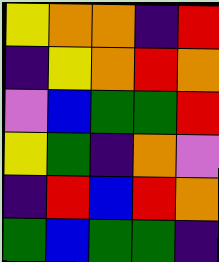[["yellow", "orange", "orange", "indigo", "red"], ["indigo", "yellow", "orange", "red", "orange"], ["violet", "blue", "green", "green", "red"], ["yellow", "green", "indigo", "orange", "violet"], ["indigo", "red", "blue", "red", "orange"], ["green", "blue", "green", "green", "indigo"]]